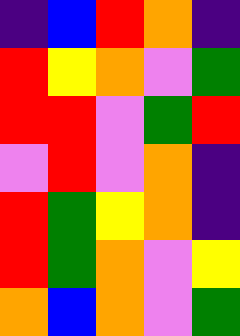[["indigo", "blue", "red", "orange", "indigo"], ["red", "yellow", "orange", "violet", "green"], ["red", "red", "violet", "green", "red"], ["violet", "red", "violet", "orange", "indigo"], ["red", "green", "yellow", "orange", "indigo"], ["red", "green", "orange", "violet", "yellow"], ["orange", "blue", "orange", "violet", "green"]]